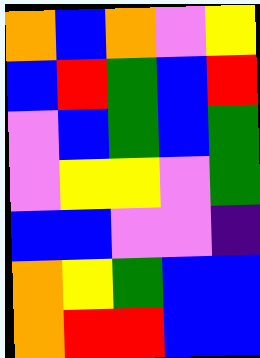[["orange", "blue", "orange", "violet", "yellow"], ["blue", "red", "green", "blue", "red"], ["violet", "blue", "green", "blue", "green"], ["violet", "yellow", "yellow", "violet", "green"], ["blue", "blue", "violet", "violet", "indigo"], ["orange", "yellow", "green", "blue", "blue"], ["orange", "red", "red", "blue", "blue"]]